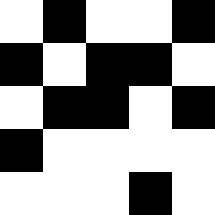[["white", "black", "white", "white", "black"], ["black", "white", "black", "black", "white"], ["white", "black", "black", "white", "black"], ["black", "white", "white", "white", "white"], ["white", "white", "white", "black", "white"]]